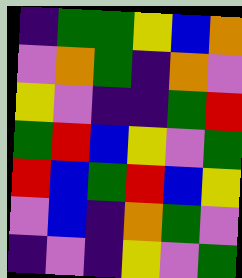[["indigo", "green", "green", "yellow", "blue", "orange"], ["violet", "orange", "green", "indigo", "orange", "violet"], ["yellow", "violet", "indigo", "indigo", "green", "red"], ["green", "red", "blue", "yellow", "violet", "green"], ["red", "blue", "green", "red", "blue", "yellow"], ["violet", "blue", "indigo", "orange", "green", "violet"], ["indigo", "violet", "indigo", "yellow", "violet", "green"]]